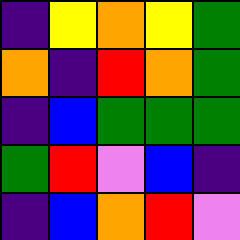[["indigo", "yellow", "orange", "yellow", "green"], ["orange", "indigo", "red", "orange", "green"], ["indigo", "blue", "green", "green", "green"], ["green", "red", "violet", "blue", "indigo"], ["indigo", "blue", "orange", "red", "violet"]]